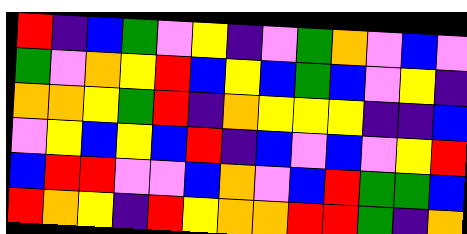[["red", "indigo", "blue", "green", "violet", "yellow", "indigo", "violet", "green", "orange", "violet", "blue", "violet"], ["green", "violet", "orange", "yellow", "red", "blue", "yellow", "blue", "green", "blue", "violet", "yellow", "indigo"], ["orange", "orange", "yellow", "green", "red", "indigo", "orange", "yellow", "yellow", "yellow", "indigo", "indigo", "blue"], ["violet", "yellow", "blue", "yellow", "blue", "red", "indigo", "blue", "violet", "blue", "violet", "yellow", "red"], ["blue", "red", "red", "violet", "violet", "blue", "orange", "violet", "blue", "red", "green", "green", "blue"], ["red", "orange", "yellow", "indigo", "red", "yellow", "orange", "orange", "red", "red", "green", "indigo", "orange"]]